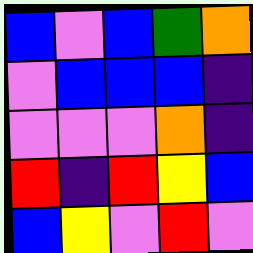[["blue", "violet", "blue", "green", "orange"], ["violet", "blue", "blue", "blue", "indigo"], ["violet", "violet", "violet", "orange", "indigo"], ["red", "indigo", "red", "yellow", "blue"], ["blue", "yellow", "violet", "red", "violet"]]